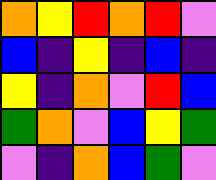[["orange", "yellow", "red", "orange", "red", "violet"], ["blue", "indigo", "yellow", "indigo", "blue", "indigo"], ["yellow", "indigo", "orange", "violet", "red", "blue"], ["green", "orange", "violet", "blue", "yellow", "green"], ["violet", "indigo", "orange", "blue", "green", "violet"]]